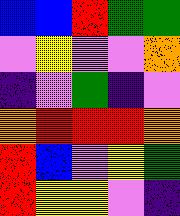[["blue", "blue", "red", "green", "green"], ["violet", "yellow", "violet", "violet", "orange"], ["indigo", "violet", "green", "indigo", "violet"], ["orange", "red", "red", "red", "orange"], ["red", "blue", "violet", "yellow", "green"], ["red", "yellow", "yellow", "violet", "indigo"]]